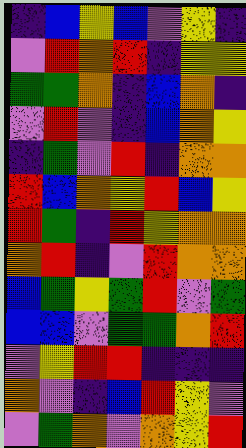[["indigo", "blue", "yellow", "blue", "violet", "yellow", "indigo"], ["violet", "red", "orange", "red", "indigo", "yellow", "yellow"], ["green", "green", "orange", "indigo", "blue", "orange", "indigo"], ["violet", "red", "violet", "indigo", "blue", "orange", "yellow"], ["indigo", "green", "violet", "red", "indigo", "orange", "orange"], ["red", "blue", "orange", "yellow", "red", "blue", "yellow"], ["red", "green", "indigo", "red", "yellow", "orange", "orange"], ["orange", "red", "indigo", "violet", "red", "orange", "orange"], ["blue", "green", "yellow", "green", "red", "violet", "green"], ["blue", "blue", "violet", "green", "green", "orange", "red"], ["violet", "yellow", "red", "red", "indigo", "indigo", "indigo"], ["orange", "violet", "indigo", "blue", "red", "yellow", "violet"], ["violet", "green", "orange", "violet", "orange", "yellow", "red"]]